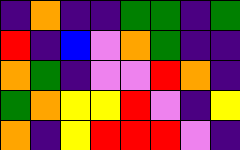[["indigo", "orange", "indigo", "indigo", "green", "green", "indigo", "green"], ["red", "indigo", "blue", "violet", "orange", "green", "indigo", "indigo"], ["orange", "green", "indigo", "violet", "violet", "red", "orange", "indigo"], ["green", "orange", "yellow", "yellow", "red", "violet", "indigo", "yellow"], ["orange", "indigo", "yellow", "red", "red", "red", "violet", "indigo"]]